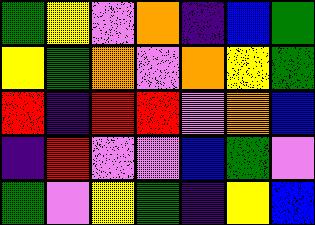[["green", "yellow", "violet", "orange", "indigo", "blue", "green"], ["yellow", "green", "orange", "violet", "orange", "yellow", "green"], ["red", "indigo", "red", "red", "violet", "orange", "blue"], ["indigo", "red", "violet", "violet", "blue", "green", "violet"], ["green", "violet", "yellow", "green", "indigo", "yellow", "blue"]]